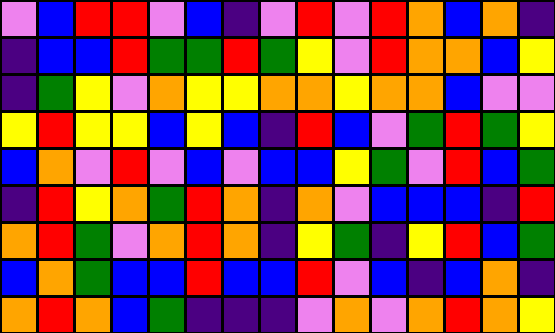[["violet", "blue", "red", "red", "violet", "blue", "indigo", "violet", "red", "violet", "red", "orange", "blue", "orange", "indigo"], ["indigo", "blue", "blue", "red", "green", "green", "red", "green", "yellow", "violet", "red", "orange", "orange", "blue", "yellow"], ["indigo", "green", "yellow", "violet", "orange", "yellow", "yellow", "orange", "orange", "yellow", "orange", "orange", "blue", "violet", "violet"], ["yellow", "red", "yellow", "yellow", "blue", "yellow", "blue", "indigo", "red", "blue", "violet", "green", "red", "green", "yellow"], ["blue", "orange", "violet", "red", "violet", "blue", "violet", "blue", "blue", "yellow", "green", "violet", "red", "blue", "green"], ["indigo", "red", "yellow", "orange", "green", "red", "orange", "indigo", "orange", "violet", "blue", "blue", "blue", "indigo", "red"], ["orange", "red", "green", "violet", "orange", "red", "orange", "indigo", "yellow", "green", "indigo", "yellow", "red", "blue", "green"], ["blue", "orange", "green", "blue", "blue", "red", "blue", "blue", "red", "violet", "blue", "indigo", "blue", "orange", "indigo"], ["orange", "red", "orange", "blue", "green", "indigo", "indigo", "indigo", "violet", "orange", "violet", "orange", "red", "orange", "yellow"]]